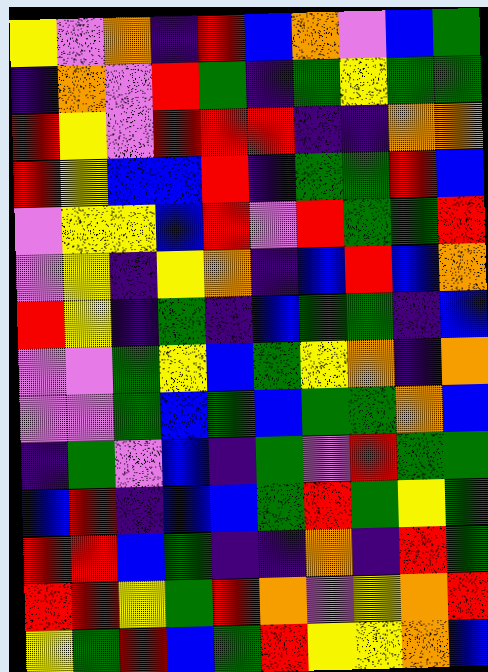[["yellow", "violet", "orange", "indigo", "red", "blue", "orange", "violet", "blue", "green"], ["indigo", "orange", "violet", "red", "green", "indigo", "green", "yellow", "green", "green"], ["red", "yellow", "violet", "red", "red", "red", "indigo", "indigo", "orange", "orange"], ["red", "yellow", "blue", "blue", "red", "indigo", "green", "green", "red", "blue"], ["violet", "yellow", "yellow", "blue", "red", "violet", "red", "green", "green", "red"], ["violet", "yellow", "indigo", "yellow", "orange", "indigo", "blue", "red", "blue", "orange"], ["red", "yellow", "indigo", "green", "indigo", "blue", "green", "green", "indigo", "blue"], ["violet", "violet", "green", "yellow", "blue", "green", "yellow", "orange", "indigo", "orange"], ["violet", "violet", "green", "blue", "green", "blue", "green", "green", "orange", "blue"], ["indigo", "green", "violet", "blue", "indigo", "green", "violet", "red", "green", "green"], ["blue", "red", "indigo", "blue", "blue", "green", "red", "green", "yellow", "green"], ["red", "red", "blue", "green", "indigo", "indigo", "orange", "indigo", "red", "green"], ["red", "red", "yellow", "green", "red", "orange", "violet", "yellow", "orange", "red"], ["yellow", "green", "red", "blue", "green", "red", "yellow", "yellow", "orange", "blue"]]